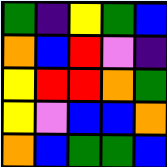[["green", "indigo", "yellow", "green", "blue"], ["orange", "blue", "red", "violet", "indigo"], ["yellow", "red", "red", "orange", "green"], ["yellow", "violet", "blue", "blue", "orange"], ["orange", "blue", "green", "green", "blue"]]